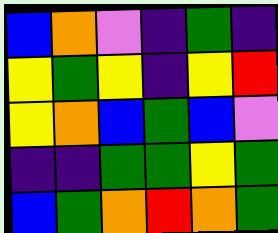[["blue", "orange", "violet", "indigo", "green", "indigo"], ["yellow", "green", "yellow", "indigo", "yellow", "red"], ["yellow", "orange", "blue", "green", "blue", "violet"], ["indigo", "indigo", "green", "green", "yellow", "green"], ["blue", "green", "orange", "red", "orange", "green"]]